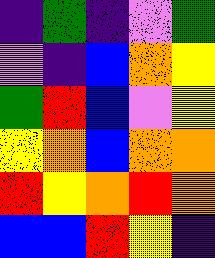[["indigo", "green", "indigo", "violet", "green"], ["violet", "indigo", "blue", "orange", "yellow"], ["green", "red", "blue", "violet", "yellow"], ["yellow", "orange", "blue", "orange", "orange"], ["red", "yellow", "orange", "red", "orange"], ["blue", "blue", "red", "yellow", "indigo"]]